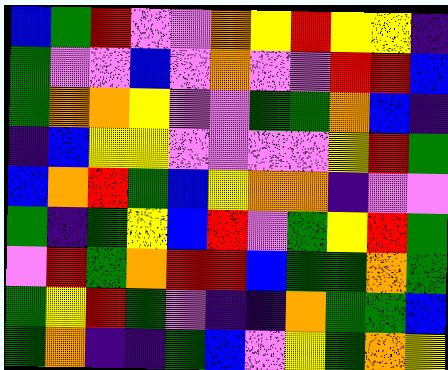[["blue", "green", "red", "violet", "violet", "orange", "yellow", "red", "yellow", "yellow", "indigo"], ["green", "violet", "violet", "blue", "violet", "orange", "violet", "violet", "red", "red", "blue"], ["green", "orange", "orange", "yellow", "violet", "violet", "green", "green", "orange", "blue", "indigo"], ["indigo", "blue", "yellow", "yellow", "violet", "violet", "violet", "violet", "yellow", "red", "green"], ["blue", "orange", "red", "green", "blue", "yellow", "orange", "orange", "indigo", "violet", "violet"], ["green", "indigo", "green", "yellow", "blue", "red", "violet", "green", "yellow", "red", "green"], ["violet", "red", "green", "orange", "red", "red", "blue", "green", "green", "orange", "green"], ["green", "yellow", "red", "green", "violet", "indigo", "indigo", "orange", "green", "green", "blue"], ["green", "orange", "indigo", "indigo", "green", "blue", "violet", "yellow", "green", "orange", "yellow"]]